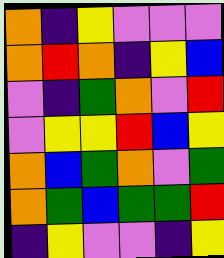[["orange", "indigo", "yellow", "violet", "violet", "violet"], ["orange", "red", "orange", "indigo", "yellow", "blue"], ["violet", "indigo", "green", "orange", "violet", "red"], ["violet", "yellow", "yellow", "red", "blue", "yellow"], ["orange", "blue", "green", "orange", "violet", "green"], ["orange", "green", "blue", "green", "green", "red"], ["indigo", "yellow", "violet", "violet", "indigo", "yellow"]]